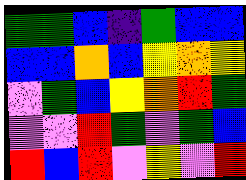[["green", "green", "blue", "indigo", "green", "blue", "blue"], ["blue", "blue", "orange", "blue", "yellow", "orange", "yellow"], ["violet", "green", "blue", "yellow", "orange", "red", "green"], ["violet", "violet", "red", "green", "violet", "green", "blue"], ["red", "blue", "red", "violet", "yellow", "violet", "red"]]